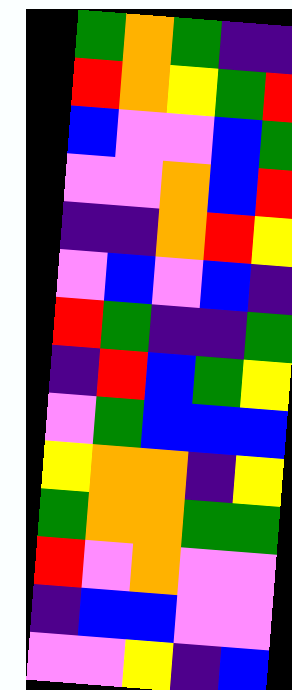[["green", "orange", "green", "indigo", "indigo"], ["red", "orange", "yellow", "green", "red"], ["blue", "violet", "violet", "blue", "green"], ["violet", "violet", "orange", "blue", "red"], ["indigo", "indigo", "orange", "red", "yellow"], ["violet", "blue", "violet", "blue", "indigo"], ["red", "green", "indigo", "indigo", "green"], ["indigo", "red", "blue", "green", "yellow"], ["violet", "green", "blue", "blue", "blue"], ["yellow", "orange", "orange", "indigo", "yellow"], ["green", "orange", "orange", "green", "green"], ["red", "violet", "orange", "violet", "violet"], ["indigo", "blue", "blue", "violet", "violet"], ["violet", "violet", "yellow", "indigo", "blue"]]